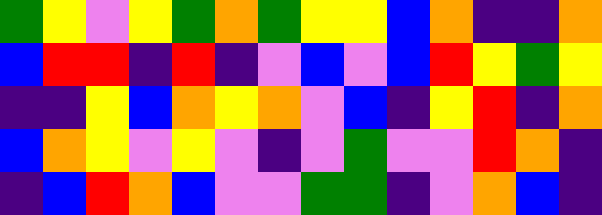[["green", "yellow", "violet", "yellow", "green", "orange", "green", "yellow", "yellow", "blue", "orange", "indigo", "indigo", "orange"], ["blue", "red", "red", "indigo", "red", "indigo", "violet", "blue", "violet", "blue", "red", "yellow", "green", "yellow"], ["indigo", "indigo", "yellow", "blue", "orange", "yellow", "orange", "violet", "blue", "indigo", "yellow", "red", "indigo", "orange"], ["blue", "orange", "yellow", "violet", "yellow", "violet", "indigo", "violet", "green", "violet", "violet", "red", "orange", "indigo"], ["indigo", "blue", "red", "orange", "blue", "violet", "violet", "green", "green", "indigo", "violet", "orange", "blue", "indigo"]]